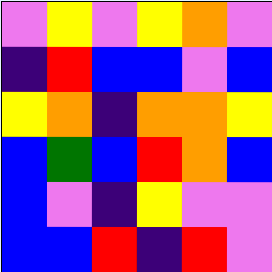[["violet", "yellow", "violet", "yellow", "orange", "violet"], ["indigo", "red", "blue", "blue", "violet", "blue"], ["yellow", "orange", "indigo", "orange", "orange", "yellow"], ["blue", "green", "blue", "red", "orange", "blue"], ["blue", "violet", "indigo", "yellow", "violet", "violet"], ["blue", "blue", "red", "indigo", "red", "violet"]]